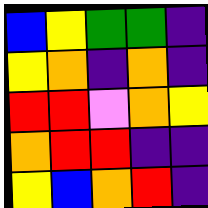[["blue", "yellow", "green", "green", "indigo"], ["yellow", "orange", "indigo", "orange", "indigo"], ["red", "red", "violet", "orange", "yellow"], ["orange", "red", "red", "indigo", "indigo"], ["yellow", "blue", "orange", "red", "indigo"]]